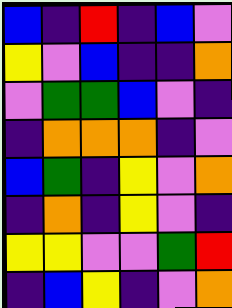[["blue", "indigo", "red", "indigo", "blue", "violet"], ["yellow", "violet", "blue", "indigo", "indigo", "orange"], ["violet", "green", "green", "blue", "violet", "indigo"], ["indigo", "orange", "orange", "orange", "indigo", "violet"], ["blue", "green", "indigo", "yellow", "violet", "orange"], ["indigo", "orange", "indigo", "yellow", "violet", "indigo"], ["yellow", "yellow", "violet", "violet", "green", "red"], ["indigo", "blue", "yellow", "indigo", "violet", "orange"]]